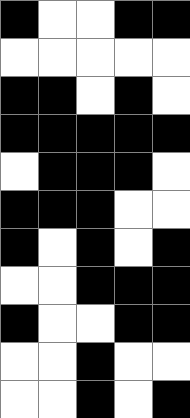[["black", "white", "white", "black", "black"], ["white", "white", "white", "white", "white"], ["black", "black", "white", "black", "white"], ["black", "black", "black", "black", "black"], ["white", "black", "black", "black", "white"], ["black", "black", "black", "white", "white"], ["black", "white", "black", "white", "black"], ["white", "white", "black", "black", "black"], ["black", "white", "white", "black", "black"], ["white", "white", "black", "white", "white"], ["white", "white", "black", "white", "black"]]